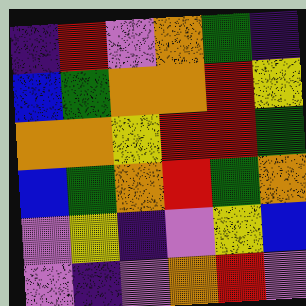[["indigo", "red", "violet", "orange", "green", "indigo"], ["blue", "green", "orange", "orange", "red", "yellow"], ["orange", "orange", "yellow", "red", "red", "green"], ["blue", "green", "orange", "red", "green", "orange"], ["violet", "yellow", "indigo", "violet", "yellow", "blue"], ["violet", "indigo", "violet", "orange", "red", "violet"]]